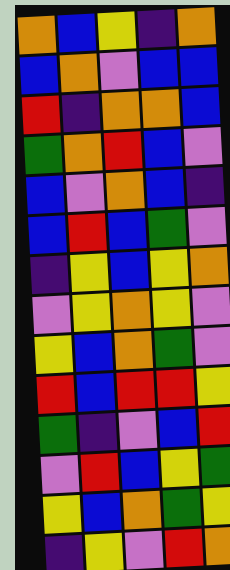[["orange", "blue", "yellow", "indigo", "orange"], ["blue", "orange", "violet", "blue", "blue"], ["red", "indigo", "orange", "orange", "blue"], ["green", "orange", "red", "blue", "violet"], ["blue", "violet", "orange", "blue", "indigo"], ["blue", "red", "blue", "green", "violet"], ["indigo", "yellow", "blue", "yellow", "orange"], ["violet", "yellow", "orange", "yellow", "violet"], ["yellow", "blue", "orange", "green", "violet"], ["red", "blue", "red", "red", "yellow"], ["green", "indigo", "violet", "blue", "red"], ["violet", "red", "blue", "yellow", "green"], ["yellow", "blue", "orange", "green", "yellow"], ["indigo", "yellow", "violet", "red", "orange"]]